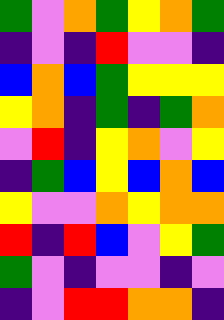[["green", "violet", "orange", "green", "yellow", "orange", "green"], ["indigo", "violet", "indigo", "red", "violet", "violet", "indigo"], ["blue", "orange", "blue", "green", "yellow", "yellow", "yellow"], ["yellow", "orange", "indigo", "green", "indigo", "green", "orange"], ["violet", "red", "indigo", "yellow", "orange", "violet", "yellow"], ["indigo", "green", "blue", "yellow", "blue", "orange", "blue"], ["yellow", "violet", "violet", "orange", "yellow", "orange", "orange"], ["red", "indigo", "red", "blue", "violet", "yellow", "green"], ["green", "violet", "indigo", "violet", "violet", "indigo", "violet"], ["indigo", "violet", "red", "red", "orange", "orange", "indigo"]]